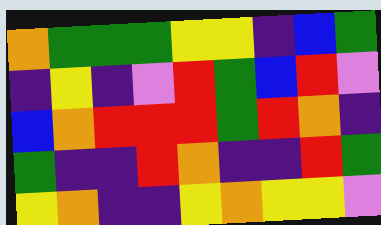[["orange", "green", "green", "green", "yellow", "yellow", "indigo", "blue", "green"], ["indigo", "yellow", "indigo", "violet", "red", "green", "blue", "red", "violet"], ["blue", "orange", "red", "red", "red", "green", "red", "orange", "indigo"], ["green", "indigo", "indigo", "red", "orange", "indigo", "indigo", "red", "green"], ["yellow", "orange", "indigo", "indigo", "yellow", "orange", "yellow", "yellow", "violet"]]